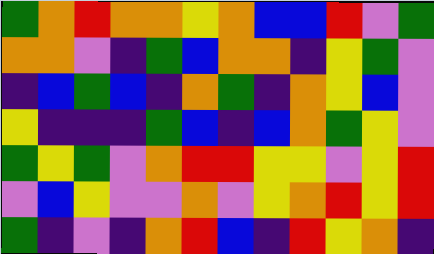[["green", "orange", "red", "orange", "orange", "yellow", "orange", "blue", "blue", "red", "violet", "green"], ["orange", "orange", "violet", "indigo", "green", "blue", "orange", "orange", "indigo", "yellow", "green", "violet"], ["indigo", "blue", "green", "blue", "indigo", "orange", "green", "indigo", "orange", "yellow", "blue", "violet"], ["yellow", "indigo", "indigo", "indigo", "green", "blue", "indigo", "blue", "orange", "green", "yellow", "violet"], ["green", "yellow", "green", "violet", "orange", "red", "red", "yellow", "yellow", "violet", "yellow", "red"], ["violet", "blue", "yellow", "violet", "violet", "orange", "violet", "yellow", "orange", "red", "yellow", "red"], ["green", "indigo", "violet", "indigo", "orange", "red", "blue", "indigo", "red", "yellow", "orange", "indigo"]]